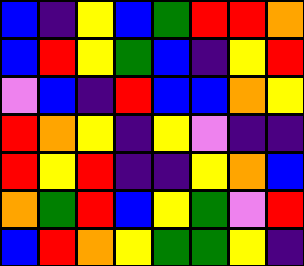[["blue", "indigo", "yellow", "blue", "green", "red", "red", "orange"], ["blue", "red", "yellow", "green", "blue", "indigo", "yellow", "red"], ["violet", "blue", "indigo", "red", "blue", "blue", "orange", "yellow"], ["red", "orange", "yellow", "indigo", "yellow", "violet", "indigo", "indigo"], ["red", "yellow", "red", "indigo", "indigo", "yellow", "orange", "blue"], ["orange", "green", "red", "blue", "yellow", "green", "violet", "red"], ["blue", "red", "orange", "yellow", "green", "green", "yellow", "indigo"]]